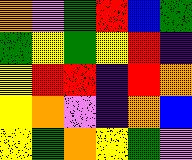[["orange", "violet", "green", "red", "blue", "green"], ["green", "yellow", "green", "yellow", "red", "indigo"], ["yellow", "red", "red", "indigo", "red", "orange"], ["yellow", "orange", "violet", "indigo", "orange", "blue"], ["yellow", "green", "orange", "yellow", "green", "violet"]]